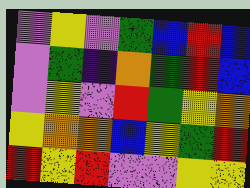[["violet", "yellow", "violet", "green", "blue", "red", "blue"], ["violet", "green", "indigo", "orange", "green", "red", "blue"], ["violet", "yellow", "violet", "red", "green", "yellow", "orange"], ["yellow", "orange", "orange", "blue", "yellow", "green", "red"], ["red", "yellow", "red", "violet", "violet", "yellow", "yellow"]]